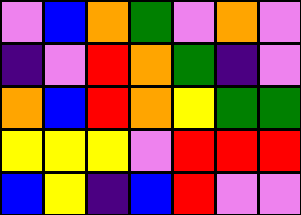[["violet", "blue", "orange", "green", "violet", "orange", "violet"], ["indigo", "violet", "red", "orange", "green", "indigo", "violet"], ["orange", "blue", "red", "orange", "yellow", "green", "green"], ["yellow", "yellow", "yellow", "violet", "red", "red", "red"], ["blue", "yellow", "indigo", "blue", "red", "violet", "violet"]]